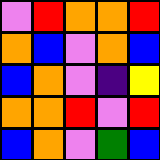[["violet", "red", "orange", "orange", "red"], ["orange", "blue", "violet", "orange", "blue"], ["blue", "orange", "violet", "indigo", "yellow"], ["orange", "orange", "red", "violet", "red"], ["blue", "orange", "violet", "green", "blue"]]